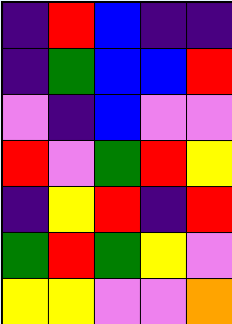[["indigo", "red", "blue", "indigo", "indigo"], ["indigo", "green", "blue", "blue", "red"], ["violet", "indigo", "blue", "violet", "violet"], ["red", "violet", "green", "red", "yellow"], ["indigo", "yellow", "red", "indigo", "red"], ["green", "red", "green", "yellow", "violet"], ["yellow", "yellow", "violet", "violet", "orange"]]